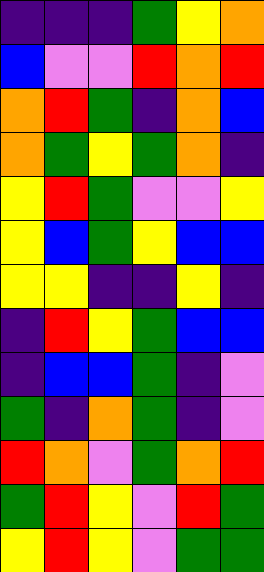[["indigo", "indigo", "indigo", "green", "yellow", "orange"], ["blue", "violet", "violet", "red", "orange", "red"], ["orange", "red", "green", "indigo", "orange", "blue"], ["orange", "green", "yellow", "green", "orange", "indigo"], ["yellow", "red", "green", "violet", "violet", "yellow"], ["yellow", "blue", "green", "yellow", "blue", "blue"], ["yellow", "yellow", "indigo", "indigo", "yellow", "indigo"], ["indigo", "red", "yellow", "green", "blue", "blue"], ["indigo", "blue", "blue", "green", "indigo", "violet"], ["green", "indigo", "orange", "green", "indigo", "violet"], ["red", "orange", "violet", "green", "orange", "red"], ["green", "red", "yellow", "violet", "red", "green"], ["yellow", "red", "yellow", "violet", "green", "green"]]